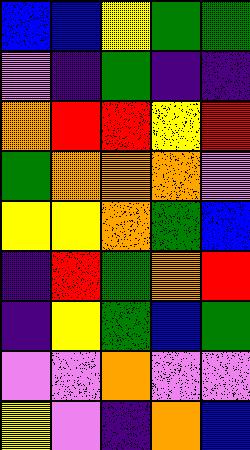[["blue", "blue", "yellow", "green", "green"], ["violet", "indigo", "green", "indigo", "indigo"], ["orange", "red", "red", "yellow", "red"], ["green", "orange", "orange", "orange", "violet"], ["yellow", "yellow", "orange", "green", "blue"], ["indigo", "red", "green", "orange", "red"], ["indigo", "yellow", "green", "blue", "green"], ["violet", "violet", "orange", "violet", "violet"], ["yellow", "violet", "indigo", "orange", "blue"]]